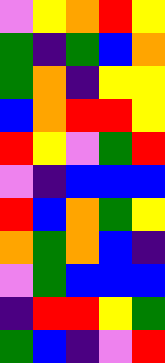[["violet", "yellow", "orange", "red", "yellow"], ["green", "indigo", "green", "blue", "orange"], ["green", "orange", "indigo", "yellow", "yellow"], ["blue", "orange", "red", "red", "yellow"], ["red", "yellow", "violet", "green", "red"], ["violet", "indigo", "blue", "blue", "blue"], ["red", "blue", "orange", "green", "yellow"], ["orange", "green", "orange", "blue", "indigo"], ["violet", "green", "blue", "blue", "blue"], ["indigo", "red", "red", "yellow", "green"], ["green", "blue", "indigo", "violet", "red"]]